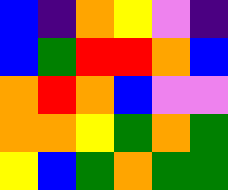[["blue", "indigo", "orange", "yellow", "violet", "indigo"], ["blue", "green", "red", "red", "orange", "blue"], ["orange", "red", "orange", "blue", "violet", "violet"], ["orange", "orange", "yellow", "green", "orange", "green"], ["yellow", "blue", "green", "orange", "green", "green"]]